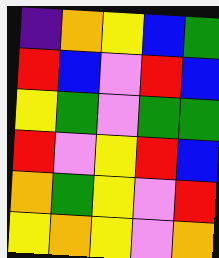[["indigo", "orange", "yellow", "blue", "green"], ["red", "blue", "violet", "red", "blue"], ["yellow", "green", "violet", "green", "green"], ["red", "violet", "yellow", "red", "blue"], ["orange", "green", "yellow", "violet", "red"], ["yellow", "orange", "yellow", "violet", "orange"]]